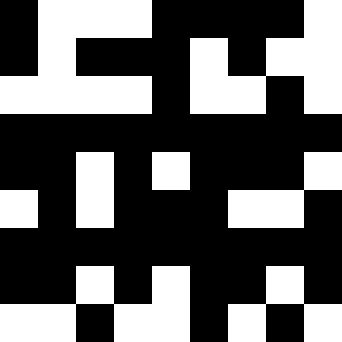[["black", "white", "white", "white", "black", "black", "black", "black", "white"], ["black", "white", "black", "black", "black", "white", "black", "white", "white"], ["white", "white", "white", "white", "black", "white", "white", "black", "white"], ["black", "black", "black", "black", "black", "black", "black", "black", "black"], ["black", "black", "white", "black", "white", "black", "black", "black", "white"], ["white", "black", "white", "black", "black", "black", "white", "white", "black"], ["black", "black", "black", "black", "black", "black", "black", "black", "black"], ["black", "black", "white", "black", "white", "black", "black", "white", "black"], ["white", "white", "black", "white", "white", "black", "white", "black", "white"]]